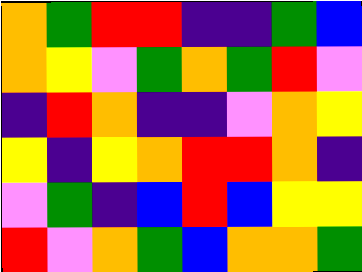[["orange", "green", "red", "red", "indigo", "indigo", "green", "blue"], ["orange", "yellow", "violet", "green", "orange", "green", "red", "violet"], ["indigo", "red", "orange", "indigo", "indigo", "violet", "orange", "yellow"], ["yellow", "indigo", "yellow", "orange", "red", "red", "orange", "indigo"], ["violet", "green", "indigo", "blue", "red", "blue", "yellow", "yellow"], ["red", "violet", "orange", "green", "blue", "orange", "orange", "green"]]